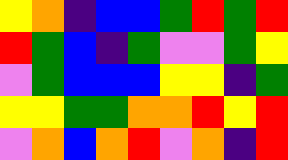[["yellow", "orange", "indigo", "blue", "blue", "green", "red", "green", "red"], ["red", "green", "blue", "indigo", "green", "violet", "violet", "green", "yellow"], ["violet", "green", "blue", "blue", "blue", "yellow", "yellow", "indigo", "green"], ["yellow", "yellow", "green", "green", "orange", "orange", "red", "yellow", "red"], ["violet", "orange", "blue", "orange", "red", "violet", "orange", "indigo", "red"]]